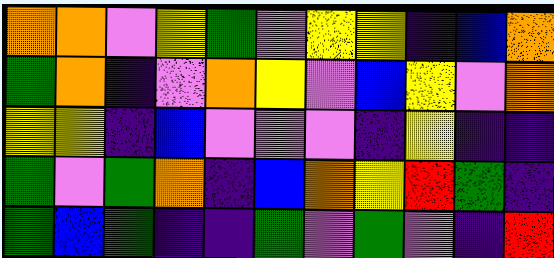[["orange", "orange", "violet", "yellow", "green", "violet", "yellow", "yellow", "indigo", "blue", "orange"], ["green", "orange", "indigo", "violet", "orange", "yellow", "violet", "blue", "yellow", "violet", "orange"], ["yellow", "yellow", "indigo", "blue", "violet", "violet", "violet", "indigo", "yellow", "indigo", "indigo"], ["green", "violet", "green", "orange", "indigo", "blue", "orange", "yellow", "red", "green", "indigo"], ["green", "blue", "green", "indigo", "indigo", "green", "violet", "green", "violet", "indigo", "red"]]